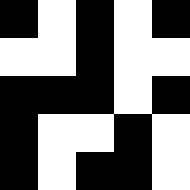[["black", "white", "black", "white", "black"], ["white", "white", "black", "white", "white"], ["black", "black", "black", "white", "black"], ["black", "white", "white", "black", "white"], ["black", "white", "black", "black", "white"]]